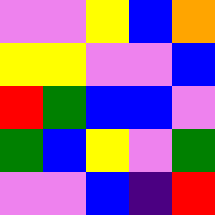[["violet", "violet", "yellow", "blue", "orange"], ["yellow", "yellow", "violet", "violet", "blue"], ["red", "green", "blue", "blue", "violet"], ["green", "blue", "yellow", "violet", "green"], ["violet", "violet", "blue", "indigo", "red"]]